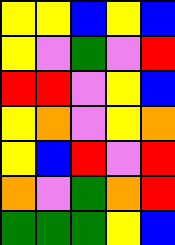[["yellow", "yellow", "blue", "yellow", "blue"], ["yellow", "violet", "green", "violet", "red"], ["red", "red", "violet", "yellow", "blue"], ["yellow", "orange", "violet", "yellow", "orange"], ["yellow", "blue", "red", "violet", "red"], ["orange", "violet", "green", "orange", "red"], ["green", "green", "green", "yellow", "blue"]]